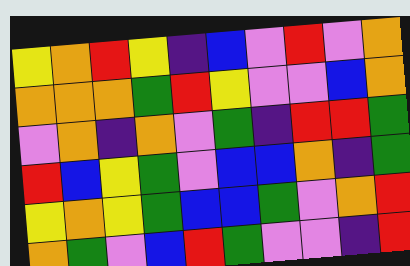[["yellow", "orange", "red", "yellow", "indigo", "blue", "violet", "red", "violet", "orange"], ["orange", "orange", "orange", "green", "red", "yellow", "violet", "violet", "blue", "orange"], ["violet", "orange", "indigo", "orange", "violet", "green", "indigo", "red", "red", "green"], ["red", "blue", "yellow", "green", "violet", "blue", "blue", "orange", "indigo", "green"], ["yellow", "orange", "yellow", "green", "blue", "blue", "green", "violet", "orange", "red"], ["orange", "green", "violet", "blue", "red", "green", "violet", "violet", "indigo", "red"]]